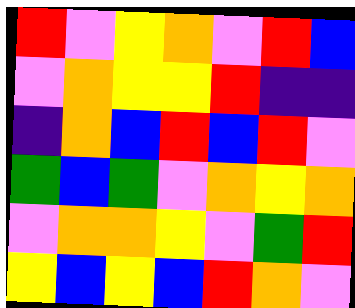[["red", "violet", "yellow", "orange", "violet", "red", "blue"], ["violet", "orange", "yellow", "yellow", "red", "indigo", "indigo"], ["indigo", "orange", "blue", "red", "blue", "red", "violet"], ["green", "blue", "green", "violet", "orange", "yellow", "orange"], ["violet", "orange", "orange", "yellow", "violet", "green", "red"], ["yellow", "blue", "yellow", "blue", "red", "orange", "violet"]]